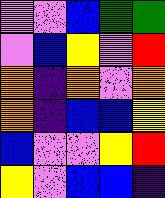[["violet", "violet", "blue", "green", "green"], ["violet", "blue", "yellow", "violet", "red"], ["orange", "indigo", "orange", "violet", "orange"], ["orange", "indigo", "blue", "blue", "yellow"], ["blue", "violet", "violet", "yellow", "red"], ["yellow", "violet", "blue", "blue", "indigo"]]